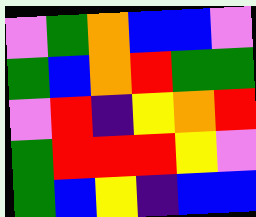[["violet", "green", "orange", "blue", "blue", "violet"], ["green", "blue", "orange", "red", "green", "green"], ["violet", "red", "indigo", "yellow", "orange", "red"], ["green", "red", "red", "red", "yellow", "violet"], ["green", "blue", "yellow", "indigo", "blue", "blue"]]